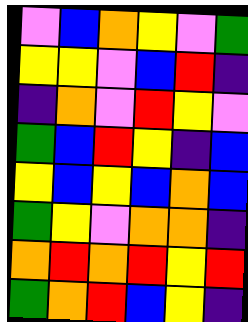[["violet", "blue", "orange", "yellow", "violet", "green"], ["yellow", "yellow", "violet", "blue", "red", "indigo"], ["indigo", "orange", "violet", "red", "yellow", "violet"], ["green", "blue", "red", "yellow", "indigo", "blue"], ["yellow", "blue", "yellow", "blue", "orange", "blue"], ["green", "yellow", "violet", "orange", "orange", "indigo"], ["orange", "red", "orange", "red", "yellow", "red"], ["green", "orange", "red", "blue", "yellow", "indigo"]]